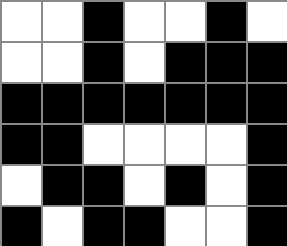[["white", "white", "black", "white", "white", "black", "white"], ["white", "white", "black", "white", "black", "black", "black"], ["black", "black", "black", "black", "black", "black", "black"], ["black", "black", "white", "white", "white", "white", "black"], ["white", "black", "black", "white", "black", "white", "black"], ["black", "white", "black", "black", "white", "white", "black"]]